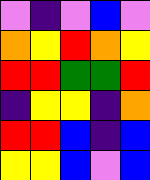[["violet", "indigo", "violet", "blue", "violet"], ["orange", "yellow", "red", "orange", "yellow"], ["red", "red", "green", "green", "red"], ["indigo", "yellow", "yellow", "indigo", "orange"], ["red", "red", "blue", "indigo", "blue"], ["yellow", "yellow", "blue", "violet", "blue"]]